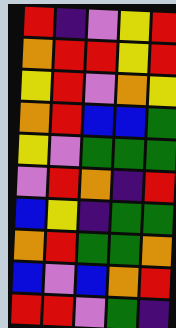[["red", "indigo", "violet", "yellow", "red"], ["orange", "red", "red", "yellow", "red"], ["yellow", "red", "violet", "orange", "yellow"], ["orange", "red", "blue", "blue", "green"], ["yellow", "violet", "green", "green", "green"], ["violet", "red", "orange", "indigo", "red"], ["blue", "yellow", "indigo", "green", "green"], ["orange", "red", "green", "green", "orange"], ["blue", "violet", "blue", "orange", "red"], ["red", "red", "violet", "green", "indigo"]]